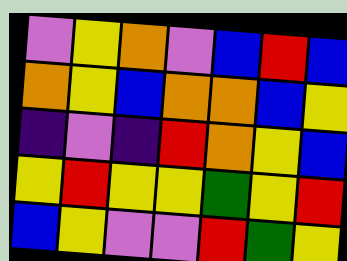[["violet", "yellow", "orange", "violet", "blue", "red", "blue"], ["orange", "yellow", "blue", "orange", "orange", "blue", "yellow"], ["indigo", "violet", "indigo", "red", "orange", "yellow", "blue"], ["yellow", "red", "yellow", "yellow", "green", "yellow", "red"], ["blue", "yellow", "violet", "violet", "red", "green", "yellow"]]